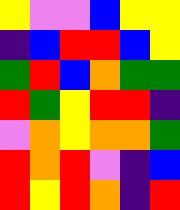[["yellow", "violet", "violet", "blue", "yellow", "yellow"], ["indigo", "blue", "red", "red", "blue", "yellow"], ["green", "red", "blue", "orange", "green", "green"], ["red", "green", "yellow", "red", "red", "indigo"], ["violet", "orange", "yellow", "orange", "orange", "green"], ["red", "orange", "red", "violet", "indigo", "blue"], ["red", "yellow", "red", "orange", "indigo", "red"]]